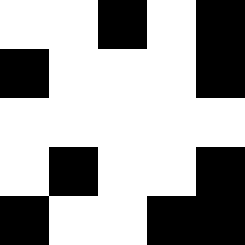[["white", "white", "black", "white", "black"], ["black", "white", "white", "white", "black"], ["white", "white", "white", "white", "white"], ["white", "black", "white", "white", "black"], ["black", "white", "white", "black", "black"]]